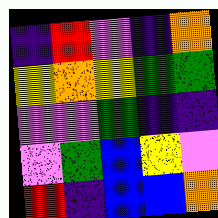[["indigo", "red", "violet", "indigo", "orange"], ["yellow", "orange", "yellow", "green", "green"], ["violet", "violet", "green", "indigo", "indigo"], ["violet", "green", "blue", "yellow", "violet"], ["red", "indigo", "blue", "blue", "orange"]]